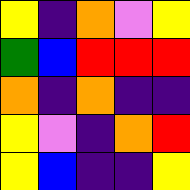[["yellow", "indigo", "orange", "violet", "yellow"], ["green", "blue", "red", "red", "red"], ["orange", "indigo", "orange", "indigo", "indigo"], ["yellow", "violet", "indigo", "orange", "red"], ["yellow", "blue", "indigo", "indigo", "yellow"]]